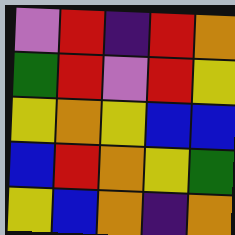[["violet", "red", "indigo", "red", "orange"], ["green", "red", "violet", "red", "yellow"], ["yellow", "orange", "yellow", "blue", "blue"], ["blue", "red", "orange", "yellow", "green"], ["yellow", "blue", "orange", "indigo", "orange"]]